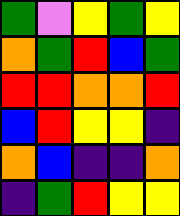[["green", "violet", "yellow", "green", "yellow"], ["orange", "green", "red", "blue", "green"], ["red", "red", "orange", "orange", "red"], ["blue", "red", "yellow", "yellow", "indigo"], ["orange", "blue", "indigo", "indigo", "orange"], ["indigo", "green", "red", "yellow", "yellow"]]